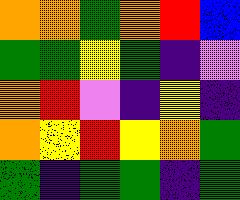[["orange", "orange", "green", "orange", "red", "blue"], ["green", "green", "yellow", "green", "indigo", "violet"], ["orange", "red", "violet", "indigo", "yellow", "indigo"], ["orange", "yellow", "red", "yellow", "orange", "green"], ["green", "indigo", "green", "green", "indigo", "green"]]